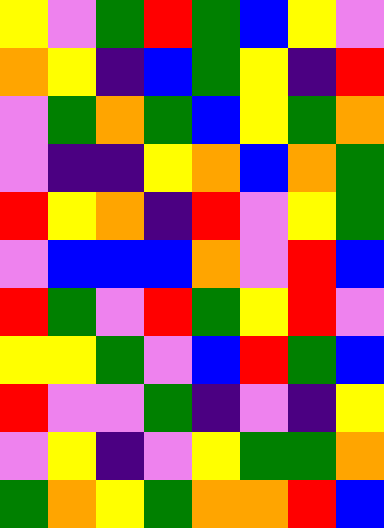[["yellow", "violet", "green", "red", "green", "blue", "yellow", "violet"], ["orange", "yellow", "indigo", "blue", "green", "yellow", "indigo", "red"], ["violet", "green", "orange", "green", "blue", "yellow", "green", "orange"], ["violet", "indigo", "indigo", "yellow", "orange", "blue", "orange", "green"], ["red", "yellow", "orange", "indigo", "red", "violet", "yellow", "green"], ["violet", "blue", "blue", "blue", "orange", "violet", "red", "blue"], ["red", "green", "violet", "red", "green", "yellow", "red", "violet"], ["yellow", "yellow", "green", "violet", "blue", "red", "green", "blue"], ["red", "violet", "violet", "green", "indigo", "violet", "indigo", "yellow"], ["violet", "yellow", "indigo", "violet", "yellow", "green", "green", "orange"], ["green", "orange", "yellow", "green", "orange", "orange", "red", "blue"]]